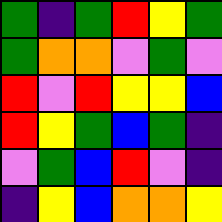[["green", "indigo", "green", "red", "yellow", "green"], ["green", "orange", "orange", "violet", "green", "violet"], ["red", "violet", "red", "yellow", "yellow", "blue"], ["red", "yellow", "green", "blue", "green", "indigo"], ["violet", "green", "blue", "red", "violet", "indigo"], ["indigo", "yellow", "blue", "orange", "orange", "yellow"]]